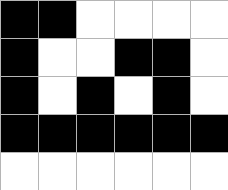[["black", "black", "white", "white", "white", "white"], ["black", "white", "white", "black", "black", "white"], ["black", "white", "black", "white", "black", "white"], ["black", "black", "black", "black", "black", "black"], ["white", "white", "white", "white", "white", "white"]]